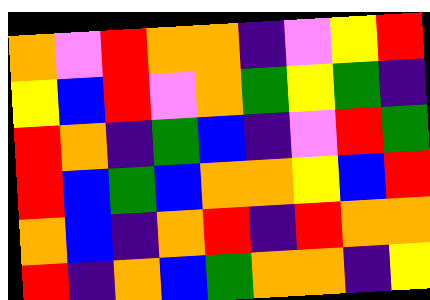[["orange", "violet", "red", "orange", "orange", "indigo", "violet", "yellow", "red"], ["yellow", "blue", "red", "violet", "orange", "green", "yellow", "green", "indigo"], ["red", "orange", "indigo", "green", "blue", "indigo", "violet", "red", "green"], ["red", "blue", "green", "blue", "orange", "orange", "yellow", "blue", "red"], ["orange", "blue", "indigo", "orange", "red", "indigo", "red", "orange", "orange"], ["red", "indigo", "orange", "blue", "green", "orange", "orange", "indigo", "yellow"]]